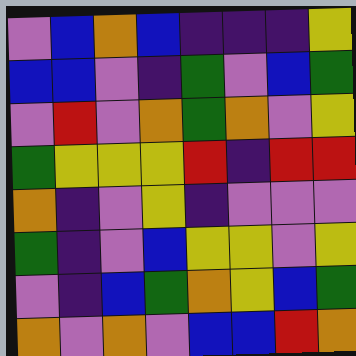[["violet", "blue", "orange", "blue", "indigo", "indigo", "indigo", "yellow"], ["blue", "blue", "violet", "indigo", "green", "violet", "blue", "green"], ["violet", "red", "violet", "orange", "green", "orange", "violet", "yellow"], ["green", "yellow", "yellow", "yellow", "red", "indigo", "red", "red"], ["orange", "indigo", "violet", "yellow", "indigo", "violet", "violet", "violet"], ["green", "indigo", "violet", "blue", "yellow", "yellow", "violet", "yellow"], ["violet", "indigo", "blue", "green", "orange", "yellow", "blue", "green"], ["orange", "violet", "orange", "violet", "blue", "blue", "red", "orange"]]